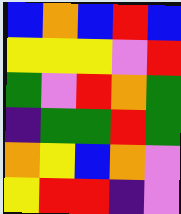[["blue", "orange", "blue", "red", "blue"], ["yellow", "yellow", "yellow", "violet", "red"], ["green", "violet", "red", "orange", "green"], ["indigo", "green", "green", "red", "green"], ["orange", "yellow", "blue", "orange", "violet"], ["yellow", "red", "red", "indigo", "violet"]]